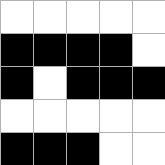[["white", "white", "white", "white", "white"], ["black", "black", "black", "black", "white"], ["black", "white", "black", "black", "black"], ["white", "white", "white", "white", "white"], ["black", "black", "black", "white", "white"]]